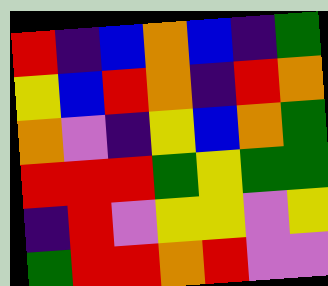[["red", "indigo", "blue", "orange", "blue", "indigo", "green"], ["yellow", "blue", "red", "orange", "indigo", "red", "orange"], ["orange", "violet", "indigo", "yellow", "blue", "orange", "green"], ["red", "red", "red", "green", "yellow", "green", "green"], ["indigo", "red", "violet", "yellow", "yellow", "violet", "yellow"], ["green", "red", "red", "orange", "red", "violet", "violet"]]